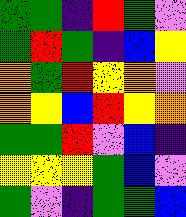[["green", "green", "indigo", "red", "green", "violet"], ["green", "red", "green", "indigo", "blue", "yellow"], ["orange", "green", "red", "yellow", "orange", "violet"], ["orange", "yellow", "blue", "red", "yellow", "orange"], ["green", "green", "red", "violet", "blue", "indigo"], ["yellow", "yellow", "yellow", "green", "blue", "violet"], ["green", "violet", "indigo", "green", "green", "blue"]]